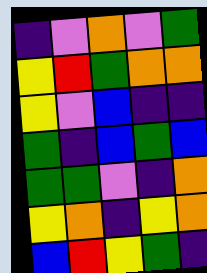[["indigo", "violet", "orange", "violet", "green"], ["yellow", "red", "green", "orange", "orange"], ["yellow", "violet", "blue", "indigo", "indigo"], ["green", "indigo", "blue", "green", "blue"], ["green", "green", "violet", "indigo", "orange"], ["yellow", "orange", "indigo", "yellow", "orange"], ["blue", "red", "yellow", "green", "indigo"]]